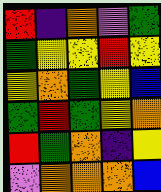[["red", "indigo", "orange", "violet", "green"], ["green", "yellow", "yellow", "red", "yellow"], ["yellow", "orange", "green", "yellow", "blue"], ["green", "red", "green", "yellow", "orange"], ["red", "green", "orange", "indigo", "yellow"], ["violet", "orange", "orange", "orange", "blue"]]